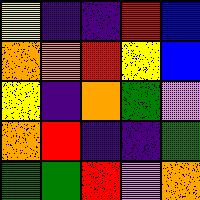[["yellow", "indigo", "indigo", "red", "blue"], ["orange", "orange", "red", "yellow", "blue"], ["yellow", "indigo", "orange", "green", "violet"], ["orange", "red", "indigo", "indigo", "green"], ["green", "green", "red", "violet", "orange"]]